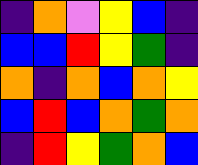[["indigo", "orange", "violet", "yellow", "blue", "indigo"], ["blue", "blue", "red", "yellow", "green", "indigo"], ["orange", "indigo", "orange", "blue", "orange", "yellow"], ["blue", "red", "blue", "orange", "green", "orange"], ["indigo", "red", "yellow", "green", "orange", "blue"]]